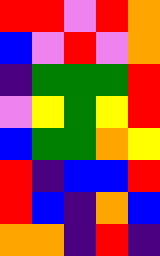[["red", "red", "violet", "red", "orange"], ["blue", "violet", "red", "violet", "orange"], ["indigo", "green", "green", "green", "red"], ["violet", "yellow", "green", "yellow", "red"], ["blue", "green", "green", "orange", "yellow"], ["red", "indigo", "blue", "blue", "red"], ["red", "blue", "indigo", "orange", "blue"], ["orange", "orange", "indigo", "red", "indigo"]]